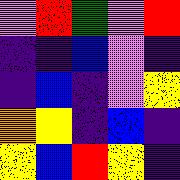[["violet", "red", "green", "violet", "red"], ["indigo", "indigo", "blue", "violet", "indigo"], ["indigo", "blue", "indigo", "violet", "yellow"], ["orange", "yellow", "indigo", "blue", "indigo"], ["yellow", "blue", "red", "yellow", "indigo"]]